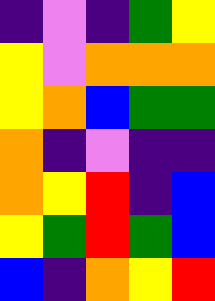[["indigo", "violet", "indigo", "green", "yellow"], ["yellow", "violet", "orange", "orange", "orange"], ["yellow", "orange", "blue", "green", "green"], ["orange", "indigo", "violet", "indigo", "indigo"], ["orange", "yellow", "red", "indigo", "blue"], ["yellow", "green", "red", "green", "blue"], ["blue", "indigo", "orange", "yellow", "red"]]